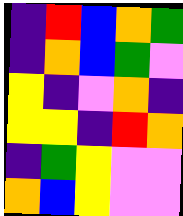[["indigo", "red", "blue", "orange", "green"], ["indigo", "orange", "blue", "green", "violet"], ["yellow", "indigo", "violet", "orange", "indigo"], ["yellow", "yellow", "indigo", "red", "orange"], ["indigo", "green", "yellow", "violet", "violet"], ["orange", "blue", "yellow", "violet", "violet"]]